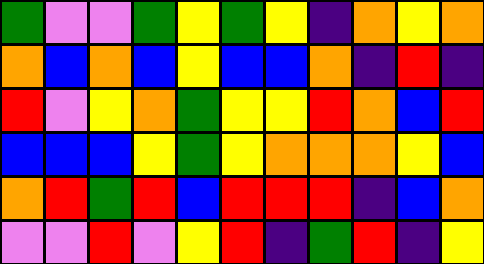[["green", "violet", "violet", "green", "yellow", "green", "yellow", "indigo", "orange", "yellow", "orange"], ["orange", "blue", "orange", "blue", "yellow", "blue", "blue", "orange", "indigo", "red", "indigo"], ["red", "violet", "yellow", "orange", "green", "yellow", "yellow", "red", "orange", "blue", "red"], ["blue", "blue", "blue", "yellow", "green", "yellow", "orange", "orange", "orange", "yellow", "blue"], ["orange", "red", "green", "red", "blue", "red", "red", "red", "indigo", "blue", "orange"], ["violet", "violet", "red", "violet", "yellow", "red", "indigo", "green", "red", "indigo", "yellow"]]